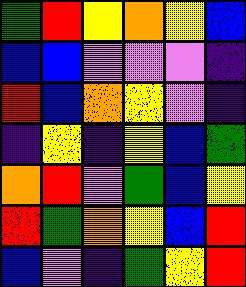[["green", "red", "yellow", "orange", "yellow", "blue"], ["blue", "blue", "violet", "violet", "violet", "indigo"], ["red", "blue", "orange", "yellow", "violet", "indigo"], ["indigo", "yellow", "indigo", "yellow", "blue", "green"], ["orange", "red", "violet", "green", "blue", "yellow"], ["red", "green", "orange", "yellow", "blue", "red"], ["blue", "violet", "indigo", "green", "yellow", "red"]]